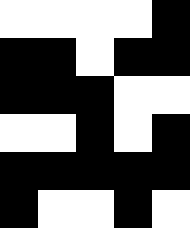[["white", "white", "white", "white", "black"], ["black", "black", "white", "black", "black"], ["black", "black", "black", "white", "white"], ["white", "white", "black", "white", "black"], ["black", "black", "black", "black", "black"], ["black", "white", "white", "black", "white"]]